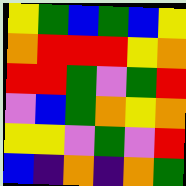[["yellow", "green", "blue", "green", "blue", "yellow"], ["orange", "red", "red", "red", "yellow", "orange"], ["red", "red", "green", "violet", "green", "red"], ["violet", "blue", "green", "orange", "yellow", "orange"], ["yellow", "yellow", "violet", "green", "violet", "red"], ["blue", "indigo", "orange", "indigo", "orange", "green"]]